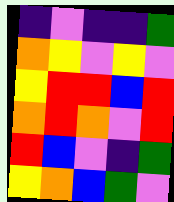[["indigo", "violet", "indigo", "indigo", "green"], ["orange", "yellow", "violet", "yellow", "violet"], ["yellow", "red", "red", "blue", "red"], ["orange", "red", "orange", "violet", "red"], ["red", "blue", "violet", "indigo", "green"], ["yellow", "orange", "blue", "green", "violet"]]